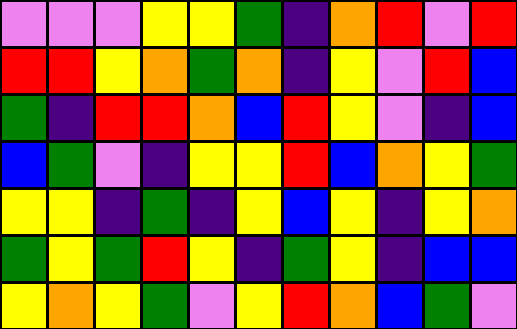[["violet", "violet", "violet", "yellow", "yellow", "green", "indigo", "orange", "red", "violet", "red"], ["red", "red", "yellow", "orange", "green", "orange", "indigo", "yellow", "violet", "red", "blue"], ["green", "indigo", "red", "red", "orange", "blue", "red", "yellow", "violet", "indigo", "blue"], ["blue", "green", "violet", "indigo", "yellow", "yellow", "red", "blue", "orange", "yellow", "green"], ["yellow", "yellow", "indigo", "green", "indigo", "yellow", "blue", "yellow", "indigo", "yellow", "orange"], ["green", "yellow", "green", "red", "yellow", "indigo", "green", "yellow", "indigo", "blue", "blue"], ["yellow", "orange", "yellow", "green", "violet", "yellow", "red", "orange", "blue", "green", "violet"]]